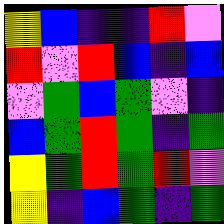[["yellow", "blue", "indigo", "indigo", "red", "violet"], ["red", "violet", "red", "blue", "indigo", "blue"], ["violet", "green", "blue", "green", "violet", "indigo"], ["blue", "green", "red", "green", "indigo", "green"], ["yellow", "green", "red", "green", "red", "violet"], ["yellow", "indigo", "blue", "green", "indigo", "green"]]